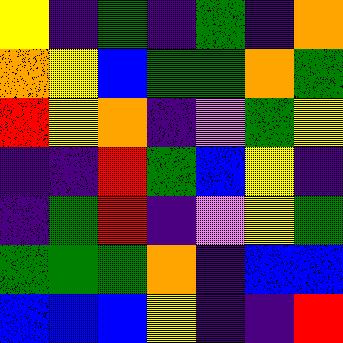[["yellow", "indigo", "green", "indigo", "green", "indigo", "orange"], ["orange", "yellow", "blue", "green", "green", "orange", "green"], ["red", "yellow", "orange", "indigo", "violet", "green", "yellow"], ["indigo", "indigo", "red", "green", "blue", "yellow", "indigo"], ["indigo", "green", "red", "indigo", "violet", "yellow", "green"], ["green", "green", "green", "orange", "indigo", "blue", "blue"], ["blue", "blue", "blue", "yellow", "indigo", "indigo", "red"]]